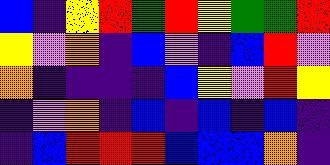[["blue", "indigo", "yellow", "red", "green", "red", "yellow", "green", "green", "red"], ["yellow", "violet", "orange", "indigo", "blue", "violet", "indigo", "blue", "red", "violet"], ["orange", "indigo", "indigo", "indigo", "indigo", "blue", "yellow", "violet", "red", "yellow"], ["indigo", "violet", "orange", "indigo", "blue", "indigo", "blue", "indigo", "blue", "indigo"], ["indigo", "blue", "red", "red", "red", "blue", "blue", "blue", "orange", "indigo"]]